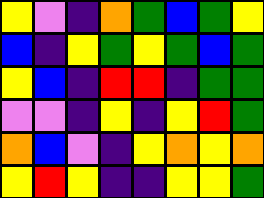[["yellow", "violet", "indigo", "orange", "green", "blue", "green", "yellow"], ["blue", "indigo", "yellow", "green", "yellow", "green", "blue", "green"], ["yellow", "blue", "indigo", "red", "red", "indigo", "green", "green"], ["violet", "violet", "indigo", "yellow", "indigo", "yellow", "red", "green"], ["orange", "blue", "violet", "indigo", "yellow", "orange", "yellow", "orange"], ["yellow", "red", "yellow", "indigo", "indigo", "yellow", "yellow", "green"]]